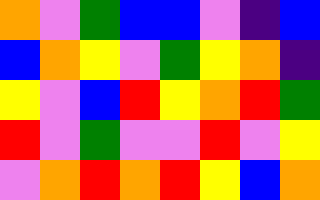[["orange", "violet", "green", "blue", "blue", "violet", "indigo", "blue"], ["blue", "orange", "yellow", "violet", "green", "yellow", "orange", "indigo"], ["yellow", "violet", "blue", "red", "yellow", "orange", "red", "green"], ["red", "violet", "green", "violet", "violet", "red", "violet", "yellow"], ["violet", "orange", "red", "orange", "red", "yellow", "blue", "orange"]]